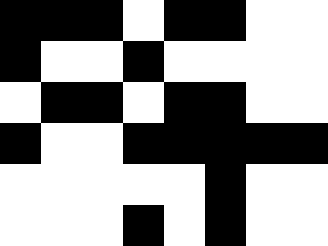[["black", "black", "black", "white", "black", "black", "white", "white"], ["black", "white", "white", "black", "white", "white", "white", "white"], ["white", "black", "black", "white", "black", "black", "white", "white"], ["black", "white", "white", "black", "black", "black", "black", "black"], ["white", "white", "white", "white", "white", "black", "white", "white"], ["white", "white", "white", "black", "white", "black", "white", "white"]]